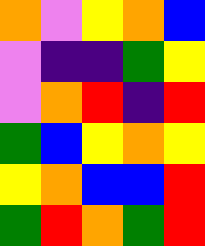[["orange", "violet", "yellow", "orange", "blue"], ["violet", "indigo", "indigo", "green", "yellow"], ["violet", "orange", "red", "indigo", "red"], ["green", "blue", "yellow", "orange", "yellow"], ["yellow", "orange", "blue", "blue", "red"], ["green", "red", "orange", "green", "red"]]